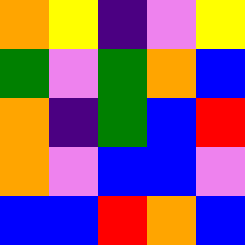[["orange", "yellow", "indigo", "violet", "yellow"], ["green", "violet", "green", "orange", "blue"], ["orange", "indigo", "green", "blue", "red"], ["orange", "violet", "blue", "blue", "violet"], ["blue", "blue", "red", "orange", "blue"]]